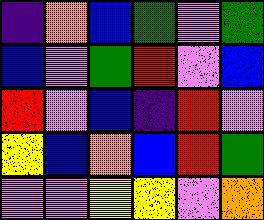[["indigo", "orange", "blue", "green", "violet", "green"], ["blue", "violet", "green", "red", "violet", "blue"], ["red", "violet", "blue", "indigo", "red", "violet"], ["yellow", "blue", "orange", "blue", "red", "green"], ["violet", "violet", "yellow", "yellow", "violet", "orange"]]